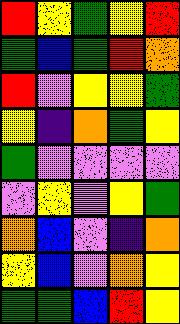[["red", "yellow", "green", "yellow", "red"], ["green", "blue", "green", "red", "orange"], ["red", "violet", "yellow", "yellow", "green"], ["yellow", "indigo", "orange", "green", "yellow"], ["green", "violet", "violet", "violet", "violet"], ["violet", "yellow", "violet", "yellow", "green"], ["orange", "blue", "violet", "indigo", "orange"], ["yellow", "blue", "violet", "orange", "yellow"], ["green", "green", "blue", "red", "yellow"]]